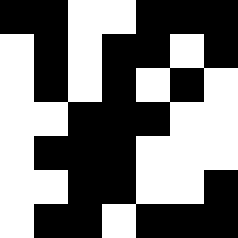[["black", "black", "white", "white", "black", "black", "black"], ["white", "black", "white", "black", "black", "white", "black"], ["white", "black", "white", "black", "white", "black", "white"], ["white", "white", "black", "black", "black", "white", "white"], ["white", "black", "black", "black", "white", "white", "white"], ["white", "white", "black", "black", "white", "white", "black"], ["white", "black", "black", "white", "black", "black", "black"]]